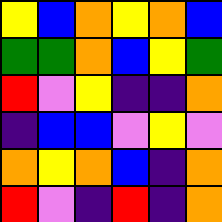[["yellow", "blue", "orange", "yellow", "orange", "blue"], ["green", "green", "orange", "blue", "yellow", "green"], ["red", "violet", "yellow", "indigo", "indigo", "orange"], ["indigo", "blue", "blue", "violet", "yellow", "violet"], ["orange", "yellow", "orange", "blue", "indigo", "orange"], ["red", "violet", "indigo", "red", "indigo", "orange"]]